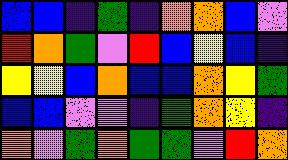[["blue", "blue", "indigo", "green", "indigo", "orange", "orange", "blue", "violet"], ["red", "orange", "green", "violet", "red", "blue", "yellow", "blue", "indigo"], ["yellow", "yellow", "blue", "orange", "blue", "blue", "orange", "yellow", "green"], ["blue", "blue", "violet", "violet", "indigo", "green", "orange", "yellow", "indigo"], ["orange", "violet", "green", "orange", "green", "green", "violet", "red", "orange"]]